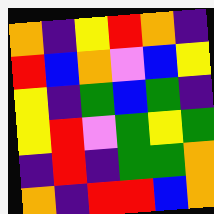[["orange", "indigo", "yellow", "red", "orange", "indigo"], ["red", "blue", "orange", "violet", "blue", "yellow"], ["yellow", "indigo", "green", "blue", "green", "indigo"], ["yellow", "red", "violet", "green", "yellow", "green"], ["indigo", "red", "indigo", "green", "green", "orange"], ["orange", "indigo", "red", "red", "blue", "orange"]]